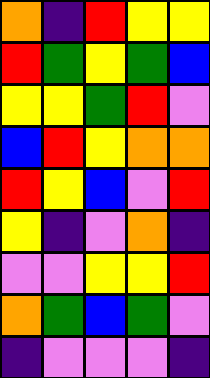[["orange", "indigo", "red", "yellow", "yellow"], ["red", "green", "yellow", "green", "blue"], ["yellow", "yellow", "green", "red", "violet"], ["blue", "red", "yellow", "orange", "orange"], ["red", "yellow", "blue", "violet", "red"], ["yellow", "indigo", "violet", "orange", "indigo"], ["violet", "violet", "yellow", "yellow", "red"], ["orange", "green", "blue", "green", "violet"], ["indigo", "violet", "violet", "violet", "indigo"]]